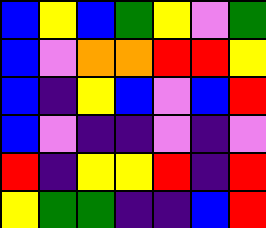[["blue", "yellow", "blue", "green", "yellow", "violet", "green"], ["blue", "violet", "orange", "orange", "red", "red", "yellow"], ["blue", "indigo", "yellow", "blue", "violet", "blue", "red"], ["blue", "violet", "indigo", "indigo", "violet", "indigo", "violet"], ["red", "indigo", "yellow", "yellow", "red", "indigo", "red"], ["yellow", "green", "green", "indigo", "indigo", "blue", "red"]]